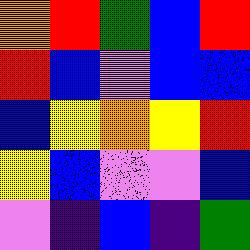[["orange", "red", "green", "blue", "red"], ["red", "blue", "violet", "blue", "blue"], ["blue", "yellow", "orange", "yellow", "red"], ["yellow", "blue", "violet", "violet", "blue"], ["violet", "indigo", "blue", "indigo", "green"]]